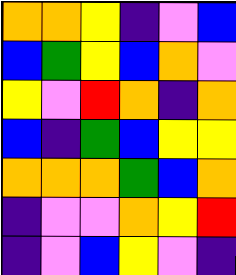[["orange", "orange", "yellow", "indigo", "violet", "blue"], ["blue", "green", "yellow", "blue", "orange", "violet"], ["yellow", "violet", "red", "orange", "indigo", "orange"], ["blue", "indigo", "green", "blue", "yellow", "yellow"], ["orange", "orange", "orange", "green", "blue", "orange"], ["indigo", "violet", "violet", "orange", "yellow", "red"], ["indigo", "violet", "blue", "yellow", "violet", "indigo"]]